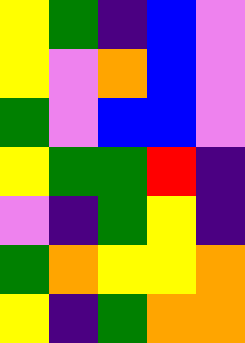[["yellow", "green", "indigo", "blue", "violet"], ["yellow", "violet", "orange", "blue", "violet"], ["green", "violet", "blue", "blue", "violet"], ["yellow", "green", "green", "red", "indigo"], ["violet", "indigo", "green", "yellow", "indigo"], ["green", "orange", "yellow", "yellow", "orange"], ["yellow", "indigo", "green", "orange", "orange"]]